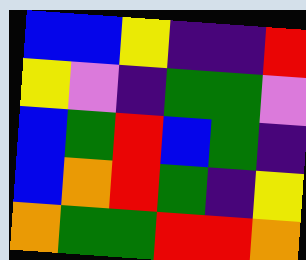[["blue", "blue", "yellow", "indigo", "indigo", "red"], ["yellow", "violet", "indigo", "green", "green", "violet"], ["blue", "green", "red", "blue", "green", "indigo"], ["blue", "orange", "red", "green", "indigo", "yellow"], ["orange", "green", "green", "red", "red", "orange"]]